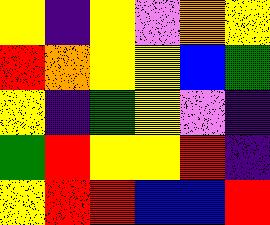[["yellow", "indigo", "yellow", "violet", "orange", "yellow"], ["red", "orange", "yellow", "yellow", "blue", "green"], ["yellow", "indigo", "green", "yellow", "violet", "indigo"], ["green", "red", "yellow", "yellow", "red", "indigo"], ["yellow", "red", "red", "blue", "blue", "red"]]